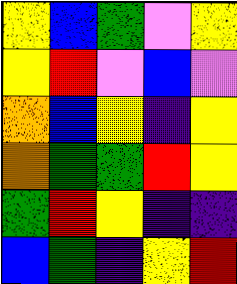[["yellow", "blue", "green", "violet", "yellow"], ["yellow", "red", "violet", "blue", "violet"], ["orange", "blue", "yellow", "indigo", "yellow"], ["orange", "green", "green", "red", "yellow"], ["green", "red", "yellow", "indigo", "indigo"], ["blue", "green", "indigo", "yellow", "red"]]